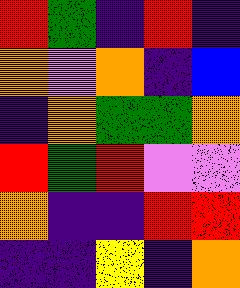[["red", "green", "indigo", "red", "indigo"], ["orange", "violet", "orange", "indigo", "blue"], ["indigo", "orange", "green", "green", "orange"], ["red", "green", "red", "violet", "violet"], ["orange", "indigo", "indigo", "red", "red"], ["indigo", "indigo", "yellow", "indigo", "orange"]]